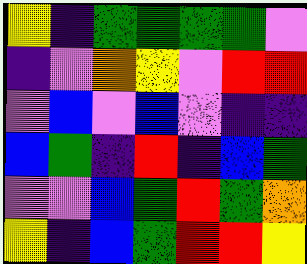[["yellow", "indigo", "green", "green", "green", "green", "violet"], ["indigo", "violet", "orange", "yellow", "violet", "red", "red"], ["violet", "blue", "violet", "blue", "violet", "indigo", "indigo"], ["blue", "green", "indigo", "red", "indigo", "blue", "green"], ["violet", "violet", "blue", "green", "red", "green", "orange"], ["yellow", "indigo", "blue", "green", "red", "red", "yellow"]]